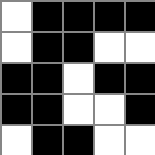[["white", "black", "black", "black", "black"], ["white", "black", "black", "white", "white"], ["black", "black", "white", "black", "black"], ["black", "black", "white", "white", "black"], ["white", "black", "black", "white", "white"]]